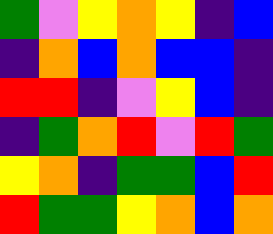[["green", "violet", "yellow", "orange", "yellow", "indigo", "blue"], ["indigo", "orange", "blue", "orange", "blue", "blue", "indigo"], ["red", "red", "indigo", "violet", "yellow", "blue", "indigo"], ["indigo", "green", "orange", "red", "violet", "red", "green"], ["yellow", "orange", "indigo", "green", "green", "blue", "red"], ["red", "green", "green", "yellow", "orange", "blue", "orange"]]